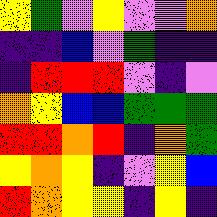[["yellow", "green", "violet", "yellow", "violet", "violet", "orange"], ["indigo", "indigo", "blue", "violet", "green", "indigo", "indigo"], ["indigo", "red", "red", "red", "violet", "indigo", "violet"], ["orange", "yellow", "blue", "blue", "green", "green", "green"], ["red", "red", "orange", "red", "indigo", "orange", "green"], ["yellow", "orange", "yellow", "indigo", "violet", "yellow", "blue"], ["red", "orange", "yellow", "yellow", "indigo", "yellow", "indigo"]]